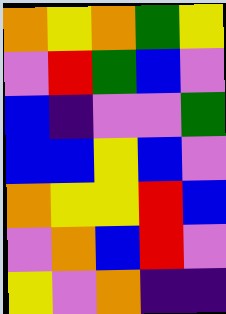[["orange", "yellow", "orange", "green", "yellow"], ["violet", "red", "green", "blue", "violet"], ["blue", "indigo", "violet", "violet", "green"], ["blue", "blue", "yellow", "blue", "violet"], ["orange", "yellow", "yellow", "red", "blue"], ["violet", "orange", "blue", "red", "violet"], ["yellow", "violet", "orange", "indigo", "indigo"]]